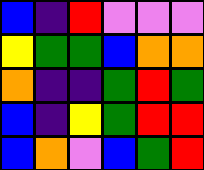[["blue", "indigo", "red", "violet", "violet", "violet"], ["yellow", "green", "green", "blue", "orange", "orange"], ["orange", "indigo", "indigo", "green", "red", "green"], ["blue", "indigo", "yellow", "green", "red", "red"], ["blue", "orange", "violet", "blue", "green", "red"]]